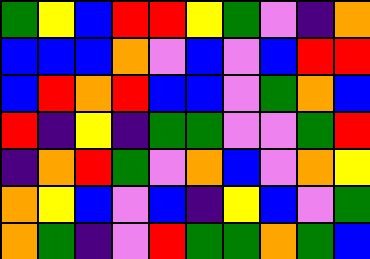[["green", "yellow", "blue", "red", "red", "yellow", "green", "violet", "indigo", "orange"], ["blue", "blue", "blue", "orange", "violet", "blue", "violet", "blue", "red", "red"], ["blue", "red", "orange", "red", "blue", "blue", "violet", "green", "orange", "blue"], ["red", "indigo", "yellow", "indigo", "green", "green", "violet", "violet", "green", "red"], ["indigo", "orange", "red", "green", "violet", "orange", "blue", "violet", "orange", "yellow"], ["orange", "yellow", "blue", "violet", "blue", "indigo", "yellow", "blue", "violet", "green"], ["orange", "green", "indigo", "violet", "red", "green", "green", "orange", "green", "blue"]]